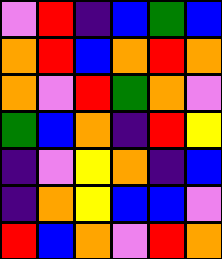[["violet", "red", "indigo", "blue", "green", "blue"], ["orange", "red", "blue", "orange", "red", "orange"], ["orange", "violet", "red", "green", "orange", "violet"], ["green", "blue", "orange", "indigo", "red", "yellow"], ["indigo", "violet", "yellow", "orange", "indigo", "blue"], ["indigo", "orange", "yellow", "blue", "blue", "violet"], ["red", "blue", "orange", "violet", "red", "orange"]]